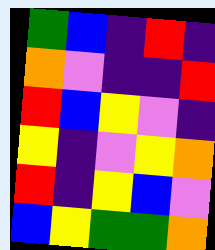[["green", "blue", "indigo", "red", "indigo"], ["orange", "violet", "indigo", "indigo", "red"], ["red", "blue", "yellow", "violet", "indigo"], ["yellow", "indigo", "violet", "yellow", "orange"], ["red", "indigo", "yellow", "blue", "violet"], ["blue", "yellow", "green", "green", "orange"]]